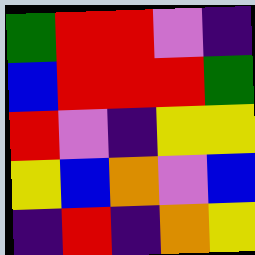[["green", "red", "red", "violet", "indigo"], ["blue", "red", "red", "red", "green"], ["red", "violet", "indigo", "yellow", "yellow"], ["yellow", "blue", "orange", "violet", "blue"], ["indigo", "red", "indigo", "orange", "yellow"]]